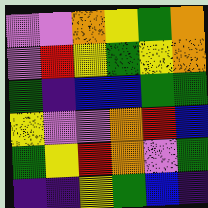[["violet", "violet", "orange", "yellow", "green", "orange"], ["violet", "red", "yellow", "green", "yellow", "orange"], ["green", "indigo", "blue", "blue", "green", "green"], ["yellow", "violet", "violet", "orange", "red", "blue"], ["green", "yellow", "red", "orange", "violet", "green"], ["indigo", "indigo", "yellow", "green", "blue", "indigo"]]